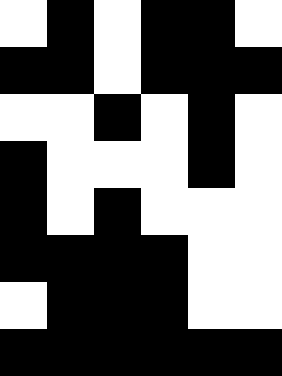[["white", "black", "white", "black", "black", "white"], ["black", "black", "white", "black", "black", "black"], ["white", "white", "black", "white", "black", "white"], ["black", "white", "white", "white", "black", "white"], ["black", "white", "black", "white", "white", "white"], ["black", "black", "black", "black", "white", "white"], ["white", "black", "black", "black", "white", "white"], ["black", "black", "black", "black", "black", "black"]]